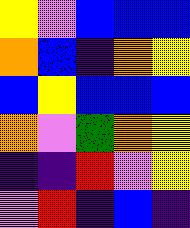[["yellow", "violet", "blue", "blue", "blue"], ["orange", "blue", "indigo", "orange", "yellow"], ["blue", "yellow", "blue", "blue", "blue"], ["orange", "violet", "green", "orange", "yellow"], ["indigo", "indigo", "red", "violet", "yellow"], ["violet", "red", "indigo", "blue", "indigo"]]